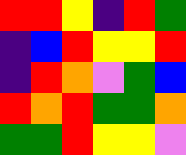[["red", "red", "yellow", "indigo", "red", "green"], ["indigo", "blue", "red", "yellow", "yellow", "red"], ["indigo", "red", "orange", "violet", "green", "blue"], ["red", "orange", "red", "green", "green", "orange"], ["green", "green", "red", "yellow", "yellow", "violet"]]